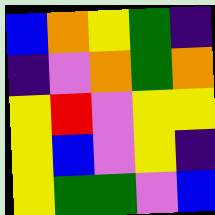[["blue", "orange", "yellow", "green", "indigo"], ["indigo", "violet", "orange", "green", "orange"], ["yellow", "red", "violet", "yellow", "yellow"], ["yellow", "blue", "violet", "yellow", "indigo"], ["yellow", "green", "green", "violet", "blue"]]